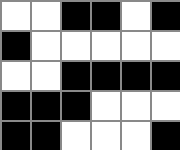[["white", "white", "black", "black", "white", "black"], ["black", "white", "white", "white", "white", "white"], ["white", "white", "black", "black", "black", "black"], ["black", "black", "black", "white", "white", "white"], ["black", "black", "white", "white", "white", "black"]]